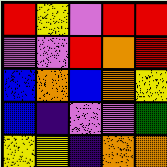[["red", "yellow", "violet", "red", "red"], ["violet", "violet", "red", "orange", "red"], ["blue", "orange", "blue", "orange", "yellow"], ["blue", "indigo", "violet", "violet", "green"], ["yellow", "yellow", "indigo", "orange", "orange"]]